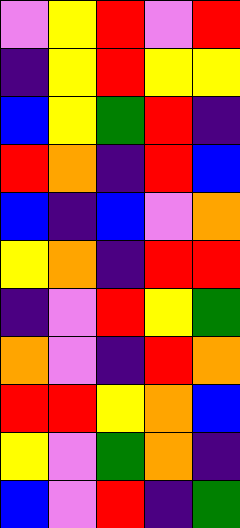[["violet", "yellow", "red", "violet", "red"], ["indigo", "yellow", "red", "yellow", "yellow"], ["blue", "yellow", "green", "red", "indigo"], ["red", "orange", "indigo", "red", "blue"], ["blue", "indigo", "blue", "violet", "orange"], ["yellow", "orange", "indigo", "red", "red"], ["indigo", "violet", "red", "yellow", "green"], ["orange", "violet", "indigo", "red", "orange"], ["red", "red", "yellow", "orange", "blue"], ["yellow", "violet", "green", "orange", "indigo"], ["blue", "violet", "red", "indigo", "green"]]